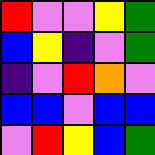[["red", "violet", "violet", "yellow", "green"], ["blue", "yellow", "indigo", "violet", "green"], ["indigo", "violet", "red", "orange", "violet"], ["blue", "blue", "violet", "blue", "blue"], ["violet", "red", "yellow", "blue", "green"]]